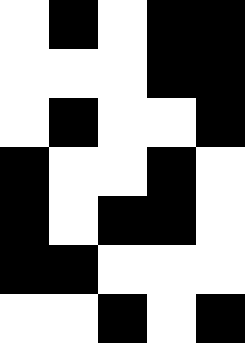[["white", "black", "white", "black", "black"], ["white", "white", "white", "black", "black"], ["white", "black", "white", "white", "black"], ["black", "white", "white", "black", "white"], ["black", "white", "black", "black", "white"], ["black", "black", "white", "white", "white"], ["white", "white", "black", "white", "black"]]